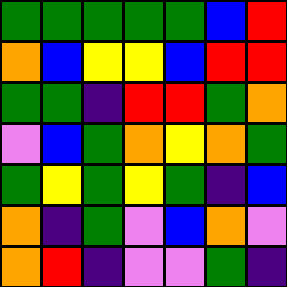[["green", "green", "green", "green", "green", "blue", "red"], ["orange", "blue", "yellow", "yellow", "blue", "red", "red"], ["green", "green", "indigo", "red", "red", "green", "orange"], ["violet", "blue", "green", "orange", "yellow", "orange", "green"], ["green", "yellow", "green", "yellow", "green", "indigo", "blue"], ["orange", "indigo", "green", "violet", "blue", "orange", "violet"], ["orange", "red", "indigo", "violet", "violet", "green", "indigo"]]